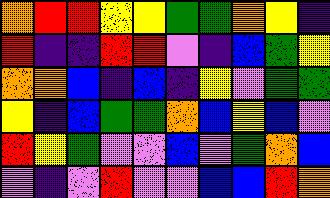[["orange", "red", "red", "yellow", "yellow", "green", "green", "orange", "yellow", "indigo"], ["red", "indigo", "indigo", "red", "red", "violet", "indigo", "blue", "green", "yellow"], ["orange", "orange", "blue", "indigo", "blue", "indigo", "yellow", "violet", "green", "green"], ["yellow", "indigo", "blue", "green", "green", "orange", "blue", "yellow", "blue", "violet"], ["red", "yellow", "green", "violet", "violet", "blue", "violet", "green", "orange", "blue"], ["violet", "indigo", "violet", "red", "violet", "violet", "blue", "blue", "red", "orange"]]